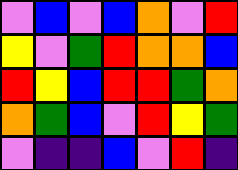[["violet", "blue", "violet", "blue", "orange", "violet", "red"], ["yellow", "violet", "green", "red", "orange", "orange", "blue"], ["red", "yellow", "blue", "red", "red", "green", "orange"], ["orange", "green", "blue", "violet", "red", "yellow", "green"], ["violet", "indigo", "indigo", "blue", "violet", "red", "indigo"]]